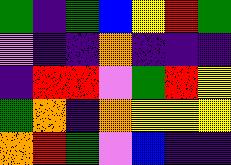[["green", "indigo", "green", "blue", "yellow", "red", "green"], ["violet", "indigo", "indigo", "orange", "indigo", "indigo", "indigo"], ["indigo", "red", "red", "violet", "green", "red", "yellow"], ["green", "orange", "indigo", "orange", "yellow", "yellow", "yellow"], ["orange", "red", "green", "violet", "blue", "indigo", "indigo"]]